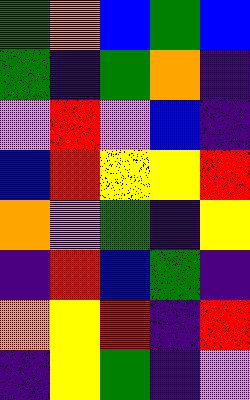[["green", "orange", "blue", "green", "blue"], ["green", "indigo", "green", "orange", "indigo"], ["violet", "red", "violet", "blue", "indigo"], ["blue", "red", "yellow", "yellow", "red"], ["orange", "violet", "green", "indigo", "yellow"], ["indigo", "red", "blue", "green", "indigo"], ["orange", "yellow", "red", "indigo", "red"], ["indigo", "yellow", "green", "indigo", "violet"]]